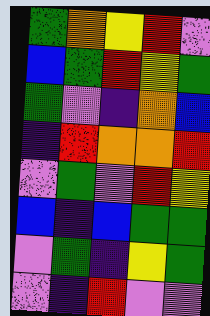[["green", "orange", "yellow", "red", "violet"], ["blue", "green", "red", "yellow", "green"], ["green", "violet", "indigo", "orange", "blue"], ["indigo", "red", "orange", "orange", "red"], ["violet", "green", "violet", "red", "yellow"], ["blue", "indigo", "blue", "green", "green"], ["violet", "green", "indigo", "yellow", "green"], ["violet", "indigo", "red", "violet", "violet"]]